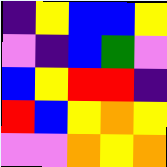[["indigo", "yellow", "blue", "blue", "yellow"], ["violet", "indigo", "blue", "green", "violet"], ["blue", "yellow", "red", "red", "indigo"], ["red", "blue", "yellow", "orange", "yellow"], ["violet", "violet", "orange", "yellow", "orange"]]